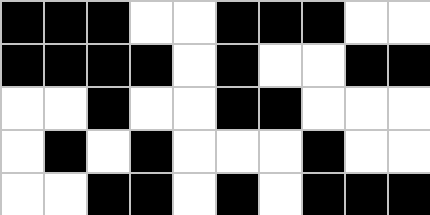[["black", "black", "black", "white", "white", "black", "black", "black", "white", "white"], ["black", "black", "black", "black", "white", "black", "white", "white", "black", "black"], ["white", "white", "black", "white", "white", "black", "black", "white", "white", "white"], ["white", "black", "white", "black", "white", "white", "white", "black", "white", "white"], ["white", "white", "black", "black", "white", "black", "white", "black", "black", "black"]]